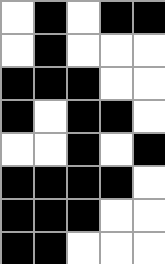[["white", "black", "white", "black", "black"], ["white", "black", "white", "white", "white"], ["black", "black", "black", "white", "white"], ["black", "white", "black", "black", "white"], ["white", "white", "black", "white", "black"], ["black", "black", "black", "black", "white"], ["black", "black", "black", "white", "white"], ["black", "black", "white", "white", "white"]]